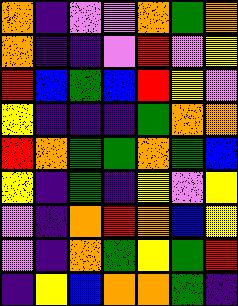[["orange", "indigo", "violet", "violet", "orange", "green", "orange"], ["orange", "indigo", "indigo", "violet", "red", "violet", "yellow"], ["red", "blue", "green", "blue", "red", "yellow", "violet"], ["yellow", "indigo", "indigo", "indigo", "green", "orange", "orange"], ["red", "orange", "green", "green", "orange", "green", "blue"], ["yellow", "indigo", "green", "indigo", "yellow", "violet", "yellow"], ["violet", "indigo", "orange", "red", "orange", "blue", "yellow"], ["violet", "indigo", "orange", "green", "yellow", "green", "red"], ["indigo", "yellow", "blue", "orange", "orange", "green", "indigo"]]